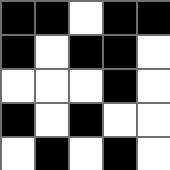[["black", "black", "white", "black", "black"], ["black", "white", "black", "black", "white"], ["white", "white", "white", "black", "white"], ["black", "white", "black", "white", "white"], ["white", "black", "white", "black", "white"]]